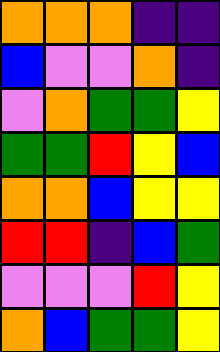[["orange", "orange", "orange", "indigo", "indigo"], ["blue", "violet", "violet", "orange", "indigo"], ["violet", "orange", "green", "green", "yellow"], ["green", "green", "red", "yellow", "blue"], ["orange", "orange", "blue", "yellow", "yellow"], ["red", "red", "indigo", "blue", "green"], ["violet", "violet", "violet", "red", "yellow"], ["orange", "blue", "green", "green", "yellow"]]